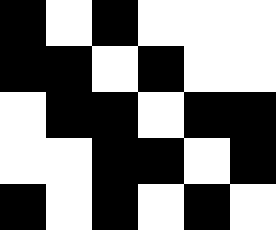[["black", "white", "black", "white", "white", "white"], ["black", "black", "white", "black", "white", "white"], ["white", "black", "black", "white", "black", "black"], ["white", "white", "black", "black", "white", "black"], ["black", "white", "black", "white", "black", "white"]]